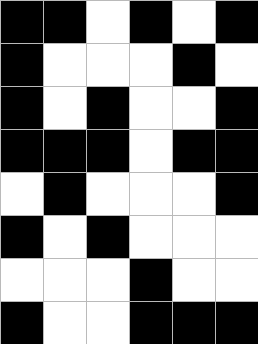[["black", "black", "white", "black", "white", "black"], ["black", "white", "white", "white", "black", "white"], ["black", "white", "black", "white", "white", "black"], ["black", "black", "black", "white", "black", "black"], ["white", "black", "white", "white", "white", "black"], ["black", "white", "black", "white", "white", "white"], ["white", "white", "white", "black", "white", "white"], ["black", "white", "white", "black", "black", "black"]]